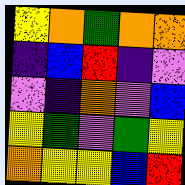[["yellow", "orange", "green", "orange", "orange"], ["indigo", "blue", "red", "indigo", "violet"], ["violet", "indigo", "orange", "violet", "blue"], ["yellow", "green", "violet", "green", "yellow"], ["orange", "yellow", "yellow", "blue", "red"]]